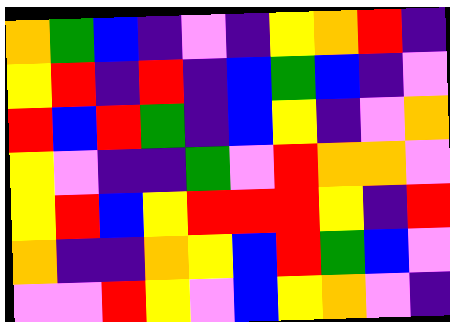[["orange", "green", "blue", "indigo", "violet", "indigo", "yellow", "orange", "red", "indigo"], ["yellow", "red", "indigo", "red", "indigo", "blue", "green", "blue", "indigo", "violet"], ["red", "blue", "red", "green", "indigo", "blue", "yellow", "indigo", "violet", "orange"], ["yellow", "violet", "indigo", "indigo", "green", "violet", "red", "orange", "orange", "violet"], ["yellow", "red", "blue", "yellow", "red", "red", "red", "yellow", "indigo", "red"], ["orange", "indigo", "indigo", "orange", "yellow", "blue", "red", "green", "blue", "violet"], ["violet", "violet", "red", "yellow", "violet", "blue", "yellow", "orange", "violet", "indigo"]]